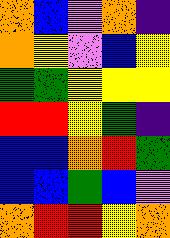[["orange", "blue", "violet", "orange", "indigo"], ["orange", "yellow", "violet", "blue", "yellow"], ["green", "green", "yellow", "yellow", "yellow"], ["red", "red", "yellow", "green", "indigo"], ["blue", "blue", "orange", "red", "green"], ["blue", "blue", "green", "blue", "violet"], ["orange", "red", "red", "yellow", "orange"]]